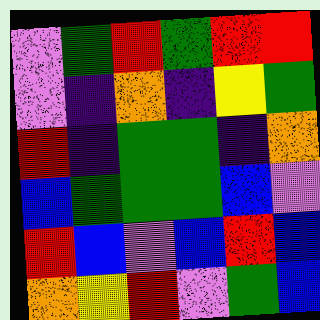[["violet", "green", "red", "green", "red", "red"], ["violet", "indigo", "orange", "indigo", "yellow", "green"], ["red", "indigo", "green", "green", "indigo", "orange"], ["blue", "green", "green", "green", "blue", "violet"], ["red", "blue", "violet", "blue", "red", "blue"], ["orange", "yellow", "red", "violet", "green", "blue"]]